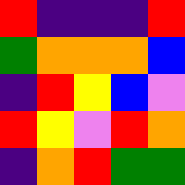[["red", "indigo", "indigo", "indigo", "red"], ["green", "orange", "orange", "orange", "blue"], ["indigo", "red", "yellow", "blue", "violet"], ["red", "yellow", "violet", "red", "orange"], ["indigo", "orange", "red", "green", "green"]]